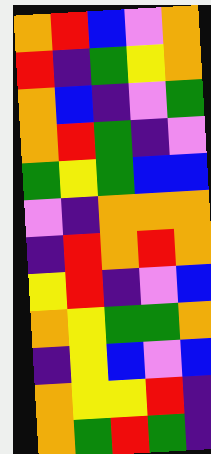[["orange", "red", "blue", "violet", "orange"], ["red", "indigo", "green", "yellow", "orange"], ["orange", "blue", "indigo", "violet", "green"], ["orange", "red", "green", "indigo", "violet"], ["green", "yellow", "green", "blue", "blue"], ["violet", "indigo", "orange", "orange", "orange"], ["indigo", "red", "orange", "red", "orange"], ["yellow", "red", "indigo", "violet", "blue"], ["orange", "yellow", "green", "green", "orange"], ["indigo", "yellow", "blue", "violet", "blue"], ["orange", "yellow", "yellow", "red", "indigo"], ["orange", "green", "red", "green", "indigo"]]